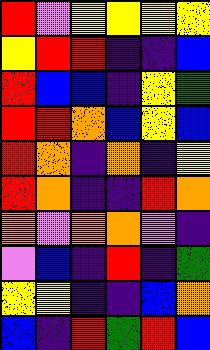[["red", "violet", "yellow", "yellow", "yellow", "yellow"], ["yellow", "red", "red", "indigo", "indigo", "blue"], ["red", "blue", "blue", "indigo", "yellow", "green"], ["red", "red", "orange", "blue", "yellow", "blue"], ["red", "orange", "indigo", "orange", "indigo", "yellow"], ["red", "orange", "indigo", "indigo", "red", "orange"], ["orange", "violet", "orange", "orange", "violet", "indigo"], ["violet", "blue", "indigo", "red", "indigo", "green"], ["yellow", "yellow", "indigo", "indigo", "blue", "orange"], ["blue", "indigo", "red", "green", "red", "blue"]]